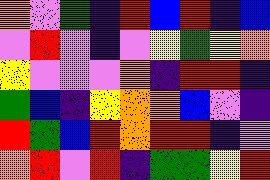[["orange", "violet", "green", "indigo", "red", "blue", "red", "indigo", "blue"], ["violet", "red", "violet", "indigo", "violet", "yellow", "green", "yellow", "orange"], ["yellow", "violet", "violet", "violet", "orange", "indigo", "red", "red", "indigo"], ["green", "blue", "indigo", "yellow", "orange", "orange", "blue", "violet", "indigo"], ["red", "green", "blue", "red", "orange", "red", "red", "indigo", "violet"], ["orange", "red", "violet", "red", "indigo", "green", "green", "yellow", "red"]]